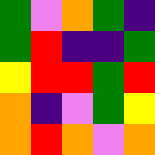[["green", "violet", "orange", "green", "indigo"], ["green", "red", "indigo", "indigo", "green"], ["yellow", "red", "red", "green", "red"], ["orange", "indigo", "violet", "green", "yellow"], ["orange", "red", "orange", "violet", "orange"]]